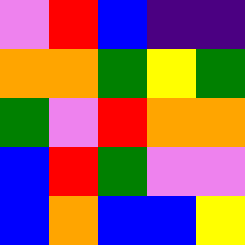[["violet", "red", "blue", "indigo", "indigo"], ["orange", "orange", "green", "yellow", "green"], ["green", "violet", "red", "orange", "orange"], ["blue", "red", "green", "violet", "violet"], ["blue", "orange", "blue", "blue", "yellow"]]